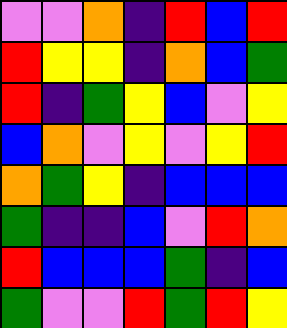[["violet", "violet", "orange", "indigo", "red", "blue", "red"], ["red", "yellow", "yellow", "indigo", "orange", "blue", "green"], ["red", "indigo", "green", "yellow", "blue", "violet", "yellow"], ["blue", "orange", "violet", "yellow", "violet", "yellow", "red"], ["orange", "green", "yellow", "indigo", "blue", "blue", "blue"], ["green", "indigo", "indigo", "blue", "violet", "red", "orange"], ["red", "blue", "blue", "blue", "green", "indigo", "blue"], ["green", "violet", "violet", "red", "green", "red", "yellow"]]